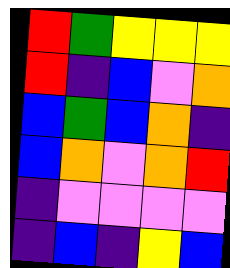[["red", "green", "yellow", "yellow", "yellow"], ["red", "indigo", "blue", "violet", "orange"], ["blue", "green", "blue", "orange", "indigo"], ["blue", "orange", "violet", "orange", "red"], ["indigo", "violet", "violet", "violet", "violet"], ["indigo", "blue", "indigo", "yellow", "blue"]]